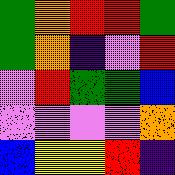[["green", "orange", "red", "red", "green"], ["green", "orange", "indigo", "violet", "red"], ["violet", "red", "green", "green", "blue"], ["violet", "violet", "violet", "violet", "orange"], ["blue", "yellow", "yellow", "red", "indigo"]]